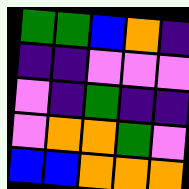[["green", "green", "blue", "orange", "indigo"], ["indigo", "indigo", "violet", "violet", "violet"], ["violet", "indigo", "green", "indigo", "indigo"], ["violet", "orange", "orange", "green", "violet"], ["blue", "blue", "orange", "orange", "orange"]]